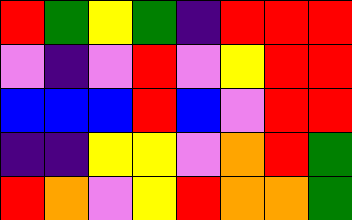[["red", "green", "yellow", "green", "indigo", "red", "red", "red"], ["violet", "indigo", "violet", "red", "violet", "yellow", "red", "red"], ["blue", "blue", "blue", "red", "blue", "violet", "red", "red"], ["indigo", "indigo", "yellow", "yellow", "violet", "orange", "red", "green"], ["red", "orange", "violet", "yellow", "red", "orange", "orange", "green"]]